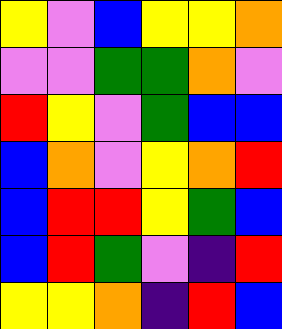[["yellow", "violet", "blue", "yellow", "yellow", "orange"], ["violet", "violet", "green", "green", "orange", "violet"], ["red", "yellow", "violet", "green", "blue", "blue"], ["blue", "orange", "violet", "yellow", "orange", "red"], ["blue", "red", "red", "yellow", "green", "blue"], ["blue", "red", "green", "violet", "indigo", "red"], ["yellow", "yellow", "orange", "indigo", "red", "blue"]]